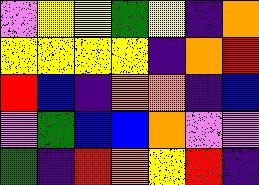[["violet", "yellow", "yellow", "green", "yellow", "indigo", "orange"], ["yellow", "yellow", "yellow", "yellow", "indigo", "orange", "red"], ["red", "blue", "indigo", "orange", "orange", "indigo", "blue"], ["violet", "green", "blue", "blue", "orange", "violet", "violet"], ["green", "indigo", "red", "orange", "yellow", "red", "indigo"]]